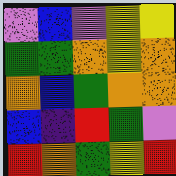[["violet", "blue", "violet", "yellow", "yellow"], ["green", "green", "orange", "yellow", "orange"], ["orange", "blue", "green", "orange", "orange"], ["blue", "indigo", "red", "green", "violet"], ["red", "orange", "green", "yellow", "red"]]